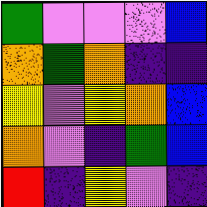[["green", "violet", "violet", "violet", "blue"], ["orange", "green", "orange", "indigo", "indigo"], ["yellow", "violet", "yellow", "orange", "blue"], ["orange", "violet", "indigo", "green", "blue"], ["red", "indigo", "yellow", "violet", "indigo"]]